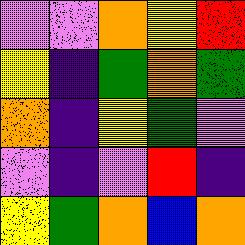[["violet", "violet", "orange", "yellow", "red"], ["yellow", "indigo", "green", "orange", "green"], ["orange", "indigo", "yellow", "green", "violet"], ["violet", "indigo", "violet", "red", "indigo"], ["yellow", "green", "orange", "blue", "orange"]]